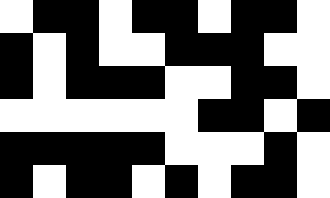[["white", "black", "black", "white", "black", "black", "white", "black", "black", "white"], ["black", "white", "black", "white", "white", "black", "black", "black", "white", "white"], ["black", "white", "black", "black", "black", "white", "white", "black", "black", "white"], ["white", "white", "white", "white", "white", "white", "black", "black", "white", "black"], ["black", "black", "black", "black", "black", "white", "white", "white", "black", "white"], ["black", "white", "black", "black", "white", "black", "white", "black", "black", "white"]]